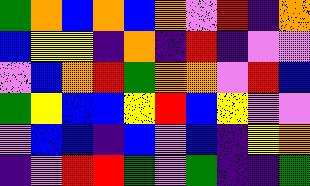[["green", "orange", "blue", "orange", "blue", "orange", "violet", "red", "indigo", "orange"], ["blue", "yellow", "yellow", "indigo", "orange", "indigo", "red", "indigo", "violet", "violet"], ["violet", "blue", "orange", "red", "green", "orange", "orange", "violet", "red", "blue"], ["green", "yellow", "blue", "blue", "yellow", "red", "blue", "yellow", "violet", "violet"], ["violet", "blue", "blue", "indigo", "blue", "violet", "blue", "indigo", "yellow", "orange"], ["indigo", "violet", "red", "red", "green", "violet", "green", "indigo", "indigo", "green"]]